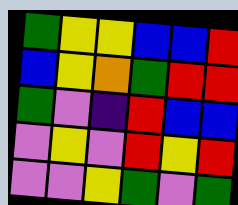[["green", "yellow", "yellow", "blue", "blue", "red"], ["blue", "yellow", "orange", "green", "red", "red"], ["green", "violet", "indigo", "red", "blue", "blue"], ["violet", "yellow", "violet", "red", "yellow", "red"], ["violet", "violet", "yellow", "green", "violet", "green"]]